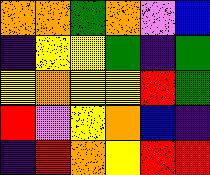[["orange", "orange", "green", "orange", "violet", "blue"], ["indigo", "yellow", "yellow", "green", "indigo", "green"], ["yellow", "orange", "yellow", "yellow", "red", "green"], ["red", "violet", "yellow", "orange", "blue", "indigo"], ["indigo", "red", "orange", "yellow", "red", "red"]]